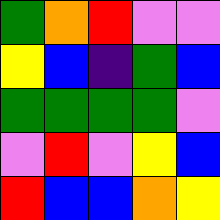[["green", "orange", "red", "violet", "violet"], ["yellow", "blue", "indigo", "green", "blue"], ["green", "green", "green", "green", "violet"], ["violet", "red", "violet", "yellow", "blue"], ["red", "blue", "blue", "orange", "yellow"]]